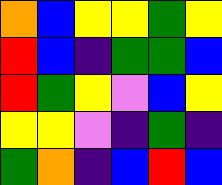[["orange", "blue", "yellow", "yellow", "green", "yellow"], ["red", "blue", "indigo", "green", "green", "blue"], ["red", "green", "yellow", "violet", "blue", "yellow"], ["yellow", "yellow", "violet", "indigo", "green", "indigo"], ["green", "orange", "indigo", "blue", "red", "blue"]]